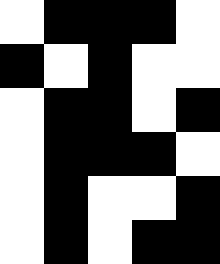[["white", "black", "black", "black", "white"], ["black", "white", "black", "white", "white"], ["white", "black", "black", "white", "black"], ["white", "black", "black", "black", "white"], ["white", "black", "white", "white", "black"], ["white", "black", "white", "black", "black"]]